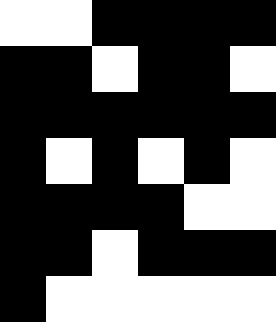[["white", "white", "black", "black", "black", "black"], ["black", "black", "white", "black", "black", "white"], ["black", "black", "black", "black", "black", "black"], ["black", "white", "black", "white", "black", "white"], ["black", "black", "black", "black", "white", "white"], ["black", "black", "white", "black", "black", "black"], ["black", "white", "white", "white", "white", "white"]]